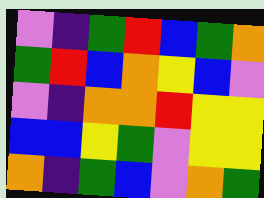[["violet", "indigo", "green", "red", "blue", "green", "orange"], ["green", "red", "blue", "orange", "yellow", "blue", "violet"], ["violet", "indigo", "orange", "orange", "red", "yellow", "yellow"], ["blue", "blue", "yellow", "green", "violet", "yellow", "yellow"], ["orange", "indigo", "green", "blue", "violet", "orange", "green"]]